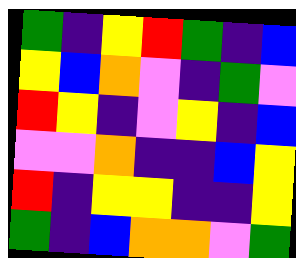[["green", "indigo", "yellow", "red", "green", "indigo", "blue"], ["yellow", "blue", "orange", "violet", "indigo", "green", "violet"], ["red", "yellow", "indigo", "violet", "yellow", "indigo", "blue"], ["violet", "violet", "orange", "indigo", "indigo", "blue", "yellow"], ["red", "indigo", "yellow", "yellow", "indigo", "indigo", "yellow"], ["green", "indigo", "blue", "orange", "orange", "violet", "green"]]